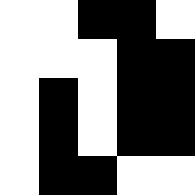[["white", "white", "black", "black", "white"], ["white", "white", "white", "black", "black"], ["white", "black", "white", "black", "black"], ["white", "black", "white", "black", "black"], ["white", "black", "black", "white", "white"]]